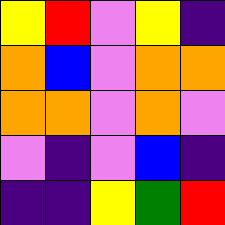[["yellow", "red", "violet", "yellow", "indigo"], ["orange", "blue", "violet", "orange", "orange"], ["orange", "orange", "violet", "orange", "violet"], ["violet", "indigo", "violet", "blue", "indigo"], ["indigo", "indigo", "yellow", "green", "red"]]